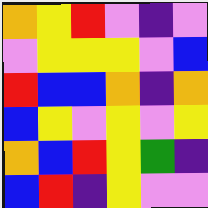[["orange", "yellow", "red", "violet", "indigo", "violet"], ["violet", "yellow", "yellow", "yellow", "violet", "blue"], ["red", "blue", "blue", "orange", "indigo", "orange"], ["blue", "yellow", "violet", "yellow", "violet", "yellow"], ["orange", "blue", "red", "yellow", "green", "indigo"], ["blue", "red", "indigo", "yellow", "violet", "violet"]]